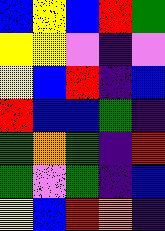[["blue", "yellow", "blue", "red", "green"], ["yellow", "yellow", "violet", "indigo", "violet"], ["yellow", "blue", "red", "indigo", "blue"], ["red", "blue", "blue", "green", "indigo"], ["green", "orange", "green", "indigo", "red"], ["green", "violet", "green", "indigo", "blue"], ["yellow", "blue", "red", "orange", "indigo"]]